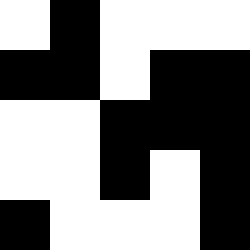[["white", "black", "white", "white", "white"], ["black", "black", "white", "black", "black"], ["white", "white", "black", "black", "black"], ["white", "white", "black", "white", "black"], ["black", "white", "white", "white", "black"]]